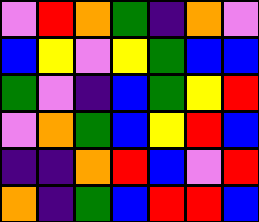[["violet", "red", "orange", "green", "indigo", "orange", "violet"], ["blue", "yellow", "violet", "yellow", "green", "blue", "blue"], ["green", "violet", "indigo", "blue", "green", "yellow", "red"], ["violet", "orange", "green", "blue", "yellow", "red", "blue"], ["indigo", "indigo", "orange", "red", "blue", "violet", "red"], ["orange", "indigo", "green", "blue", "red", "red", "blue"]]